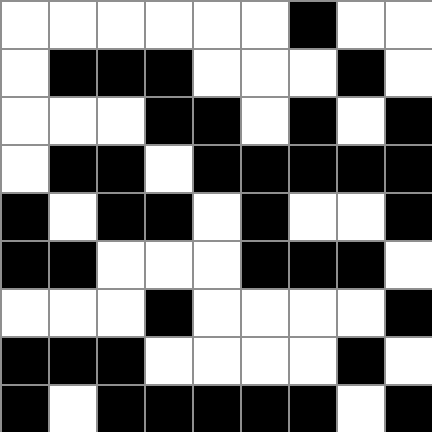[["white", "white", "white", "white", "white", "white", "black", "white", "white"], ["white", "black", "black", "black", "white", "white", "white", "black", "white"], ["white", "white", "white", "black", "black", "white", "black", "white", "black"], ["white", "black", "black", "white", "black", "black", "black", "black", "black"], ["black", "white", "black", "black", "white", "black", "white", "white", "black"], ["black", "black", "white", "white", "white", "black", "black", "black", "white"], ["white", "white", "white", "black", "white", "white", "white", "white", "black"], ["black", "black", "black", "white", "white", "white", "white", "black", "white"], ["black", "white", "black", "black", "black", "black", "black", "white", "black"]]